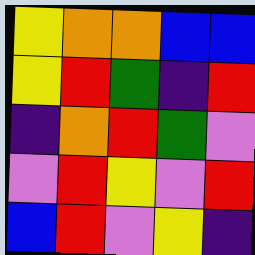[["yellow", "orange", "orange", "blue", "blue"], ["yellow", "red", "green", "indigo", "red"], ["indigo", "orange", "red", "green", "violet"], ["violet", "red", "yellow", "violet", "red"], ["blue", "red", "violet", "yellow", "indigo"]]